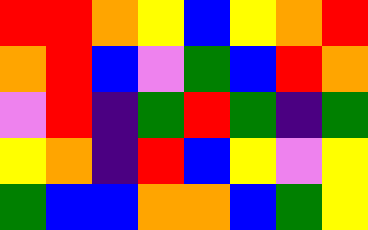[["red", "red", "orange", "yellow", "blue", "yellow", "orange", "red"], ["orange", "red", "blue", "violet", "green", "blue", "red", "orange"], ["violet", "red", "indigo", "green", "red", "green", "indigo", "green"], ["yellow", "orange", "indigo", "red", "blue", "yellow", "violet", "yellow"], ["green", "blue", "blue", "orange", "orange", "blue", "green", "yellow"]]